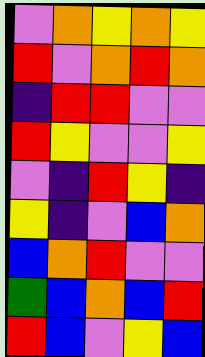[["violet", "orange", "yellow", "orange", "yellow"], ["red", "violet", "orange", "red", "orange"], ["indigo", "red", "red", "violet", "violet"], ["red", "yellow", "violet", "violet", "yellow"], ["violet", "indigo", "red", "yellow", "indigo"], ["yellow", "indigo", "violet", "blue", "orange"], ["blue", "orange", "red", "violet", "violet"], ["green", "blue", "orange", "blue", "red"], ["red", "blue", "violet", "yellow", "blue"]]